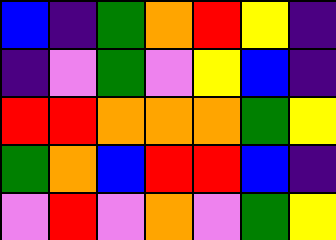[["blue", "indigo", "green", "orange", "red", "yellow", "indigo"], ["indigo", "violet", "green", "violet", "yellow", "blue", "indigo"], ["red", "red", "orange", "orange", "orange", "green", "yellow"], ["green", "orange", "blue", "red", "red", "blue", "indigo"], ["violet", "red", "violet", "orange", "violet", "green", "yellow"]]